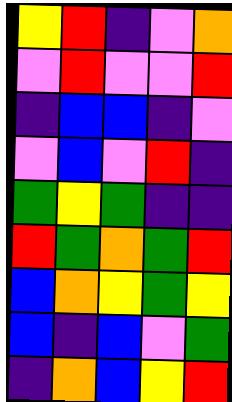[["yellow", "red", "indigo", "violet", "orange"], ["violet", "red", "violet", "violet", "red"], ["indigo", "blue", "blue", "indigo", "violet"], ["violet", "blue", "violet", "red", "indigo"], ["green", "yellow", "green", "indigo", "indigo"], ["red", "green", "orange", "green", "red"], ["blue", "orange", "yellow", "green", "yellow"], ["blue", "indigo", "blue", "violet", "green"], ["indigo", "orange", "blue", "yellow", "red"]]